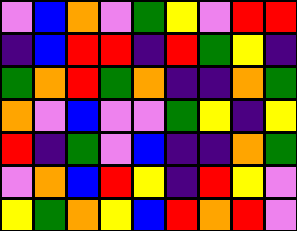[["violet", "blue", "orange", "violet", "green", "yellow", "violet", "red", "red"], ["indigo", "blue", "red", "red", "indigo", "red", "green", "yellow", "indigo"], ["green", "orange", "red", "green", "orange", "indigo", "indigo", "orange", "green"], ["orange", "violet", "blue", "violet", "violet", "green", "yellow", "indigo", "yellow"], ["red", "indigo", "green", "violet", "blue", "indigo", "indigo", "orange", "green"], ["violet", "orange", "blue", "red", "yellow", "indigo", "red", "yellow", "violet"], ["yellow", "green", "orange", "yellow", "blue", "red", "orange", "red", "violet"]]